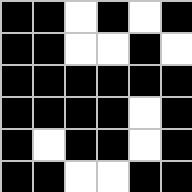[["black", "black", "white", "black", "white", "black"], ["black", "black", "white", "white", "black", "white"], ["black", "black", "black", "black", "black", "black"], ["black", "black", "black", "black", "white", "black"], ["black", "white", "black", "black", "white", "black"], ["black", "black", "white", "white", "black", "black"]]